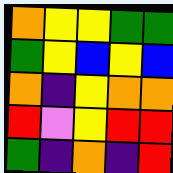[["orange", "yellow", "yellow", "green", "green"], ["green", "yellow", "blue", "yellow", "blue"], ["orange", "indigo", "yellow", "orange", "orange"], ["red", "violet", "yellow", "red", "red"], ["green", "indigo", "orange", "indigo", "red"]]